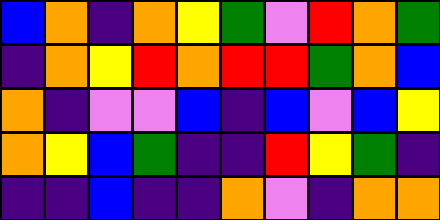[["blue", "orange", "indigo", "orange", "yellow", "green", "violet", "red", "orange", "green"], ["indigo", "orange", "yellow", "red", "orange", "red", "red", "green", "orange", "blue"], ["orange", "indigo", "violet", "violet", "blue", "indigo", "blue", "violet", "blue", "yellow"], ["orange", "yellow", "blue", "green", "indigo", "indigo", "red", "yellow", "green", "indigo"], ["indigo", "indigo", "blue", "indigo", "indigo", "orange", "violet", "indigo", "orange", "orange"]]